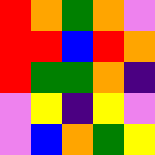[["red", "orange", "green", "orange", "violet"], ["red", "red", "blue", "red", "orange"], ["red", "green", "green", "orange", "indigo"], ["violet", "yellow", "indigo", "yellow", "violet"], ["violet", "blue", "orange", "green", "yellow"]]